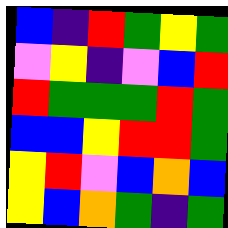[["blue", "indigo", "red", "green", "yellow", "green"], ["violet", "yellow", "indigo", "violet", "blue", "red"], ["red", "green", "green", "green", "red", "green"], ["blue", "blue", "yellow", "red", "red", "green"], ["yellow", "red", "violet", "blue", "orange", "blue"], ["yellow", "blue", "orange", "green", "indigo", "green"]]